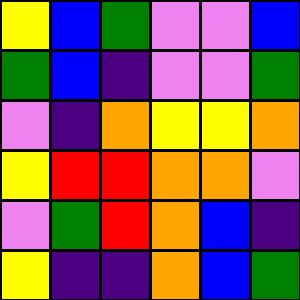[["yellow", "blue", "green", "violet", "violet", "blue"], ["green", "blue", "indigo", "violet", "violet", "green"], ["violet", "indigo", "orange", "yellow", "yellow", "orange"], ["yellow", "red", "red", "orange", "orange", "violet"], ["violet", "green", "red", "orange", "blue", "indigo"], ["yellow", "indigo", "indigo", "orange", "blue", "green"]]